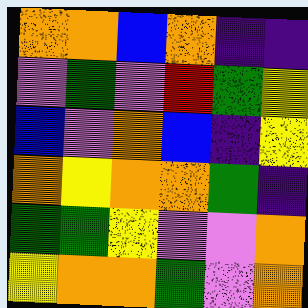[["orange", "orange", "blue", "orange", "indigo", "indigo"], ["violet", "green", "violet", "red", "green", "yellow"], ["blue", "violet", "orange", "blue", "indigo", "yellow"], ["orange", "yellow", "orange", "orange", "green", "indigo"], ["green", "green", "yellow", "violet", "violet", "orange"], ["yellow", "orange", "orange", "green", "violet", "orange"]]